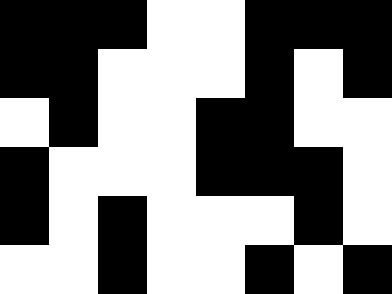[["black", "black", "black", "white", "white", "black", "black", "black"], ["black", "black", "white", "white", "white", "black", "white", "black"], ["white", "black", "white", "white", "black", "black", "white", "white"], ["black", "white", "white", "white", "black", "black", "black", "white"], ["black", "white", "black", "white", "white", "white", "black", "white"], ["white", "white", "black", "white", "white", "black", "white", "black"]]